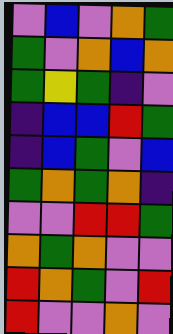[["violet", "blue", "violet", "orange", "green"], ["green", "violet", "orange", "blue", "orange"], ["green", "yellow", "green", "indigo", "violet"], ["indigo", "blue", "blue", "red", "green"], ["indigo", "blue", "green", "violet", "blue"], ["green", "orange", "green", "orange", "indigo"], ["violet", "violet", "red", "red", "green"], ["orange", "green", "orange", "violet", "violet"], ["red", "orange", "green", "violet", "red"], ["red", "violet", "violet", "orange", "violet"]]